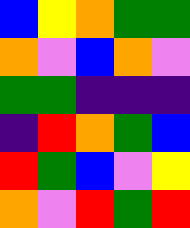[["blue", "yellow", "orange", "green", "green"], ["orange", "violet", "blue", "orange", "violet"], ["green", "green", "indigo", "indigo", "indigo"], ["indigo", "red", "orange", "green", "blue"], ["red", "green", "blue", "violet", "yellow"], ["orange", "violet", "red", "green", "red"]]